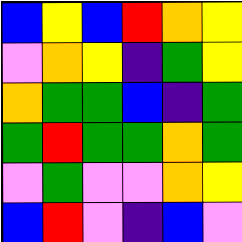[["blue", "yellow", "blue", "red", "orange", "yellow"], ["violet", "orange", "yellow", "indigo", "green", "yellow"], ["orange", "green", "green", "blue", "indigo", "green"], ["green", "red", "green", "green", "orange", "green"], ["violet", "green", "violet", "violet", "orange", "yellow"], ["blue", "red", "violet", "indigo", "blue", "violet"]]